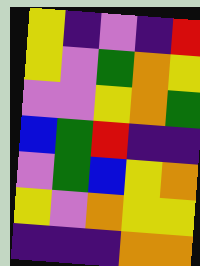[["yellow", "indigo", "violet", "indigo", "red"], ["yellow", "violet", "green", "orange", "yellow"], ["violet", "violet", "yellow", "orange", "green"], ["blue", "green", "red", "indigo", "indigo"], ["violet", "green", "blue", "yellow", "orange"], ["yellow", "violet", "orange", "yellow", "yellow"], ["indigo", "indigo", "indigo", "orange", "orange"]]